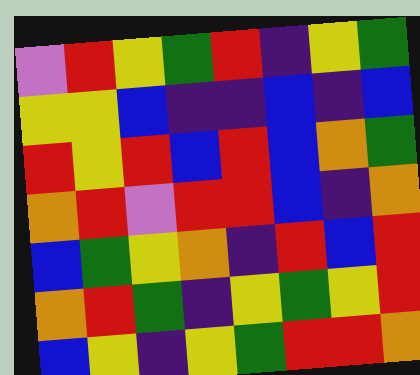[["violet", "red", "yellow", "green", "red", "indigo", "yellow", "green"], ["yellow", "yellow", "blue", "indigo", "indigo", "blue", "indigo", "blue"], ["red", "yellow", "red", "blue", "red", "blue", "orange", "green"], ["orange", "red", "violet", "red", "red", "blue", "indigo", "orange"], ["blue", "green", "yellow", "orange", "indigo", "red", "blue", "red"], ["orange", "red", "green", "indigo", "yellow", "green", "yellow", "red"], ["blue", "yellow", "indigo", "yellow", "green", "red", "red", "orange"]]